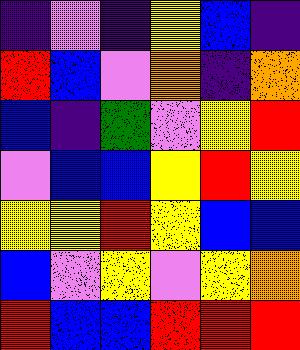[["indigo", "violet", "indigo", "yellow", "blue", "indigo"], ["red", "blue", "violet", "orange", "indigo", "orange"], ["blue", "indigo", "green", "violet", "yellow", "red"], ["violet", "blue", "blue", "yellow", "red", "yellow"], ["yellow", "yellow", "red", "yellow", "blue", "blue"], ["blue", "violet", "yellow", "violet", "yellow", "orange"], ["red", "blue", "blue", "red", "red", "red"]]